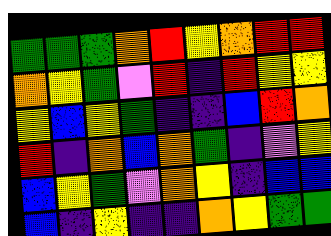[["green", "green", "green", "orange", "red", "yellow", "orange", "red", "red"], ["orange", "yellow", "green", "violet", "red", "indigo", "red", "yellow", "yellow"], ["yellow", "blue", "yellow", "green", "indigo", "indigo", "blue", "red", "orange"], ["red", "indigo", "orange", "blue", "orange", "green", "indigo", "violet", "yellow"], ["blue", "yellow", "green", "violet", "orange", "yellow", "indigo", "blue", "blue"], ["blue", "indigo", "yellow", "indigo", "indigo", "orange", "yellow", "green", "green"]]